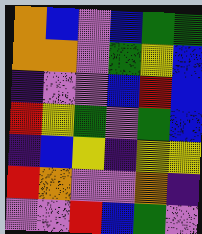[["orange", "blue", "violet", "blue", "green", "green"], ["orange", "orange", "violet", "green", "yellow", "blue"], ["indigo", "violet", "violet", "blue", "red", "blue"], ["red", "yellow", "green", "violet", "green", "blue"], ["indigo", "blue", "yellow", "indigo", "yellow", "yellow"], ["red", "orange", "violet", "violet", "orange", "indigo"], ["violet", "violet", "red", "blue", "green", "violet"]]